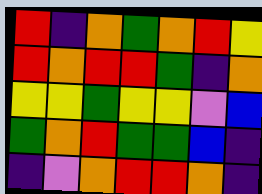[["red", "indigo", "orange", "green", "orange", "red", "yellow"], ["red", "orange", "red", "red", "green", "indigo", "orange"], ["yellow", "yellow", "green", "yellow", "yellow", "violet", "blue"], ["green", "orange", "red", "green", "green", "blue", "indigo"], ["indigo", "violet", "orange", "red", "red", "orange", "indigo"]]